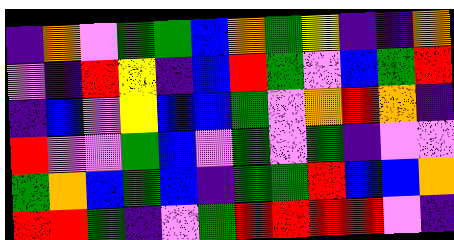[["indigo", "orange", "violet", "green", "green", "blue", "orange", "green", "yellow", "indigo", "indigo", "orange"], ["violet", "indigo", "red", "yellow", "indigo", "blue", "red", "green", "violet", "blue", "green", "red"], ["indigo", "blue", "violet", "yellow", "blue", "blue", "green", "violet", "orange", "red", "orange", "indigo"], ["red", "violet", "violet", "green", "blue", "violet", "green", "violet", "green", "indigo", "violet", "violet"], ["green", "orange", "blue", "green", "blue", "indigo", "green", "green", "red", "blue", "blue", "orange"], ["red", "red", "green", "indigo", "violet", "green", "red", "red", "red", "red", "violet", "indigo"]]